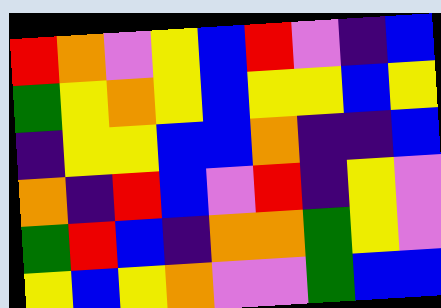[["red", "orange", "violet", "yellow", "blue", "red", "violet", "indigo", "blue"], ["green", "yellow", "orange", "yellow", "blue", "yellow", "yellow", "blue", "yellow"], ["indigo", "yellow", "yellow", "blue", "blue", "orange", "indigo", "indigo", "blue"], ["orange", "indigo", "red", "blue", "violet", "red", "indigo", "yellow", "violet"], ["green", "red", "blue", "indigo", "orange", "orange", "green", "yellow", "violet"], ["yellow", "blue", "yellow", "orange", "violet", "violet", "green", "blue", "blue"]]